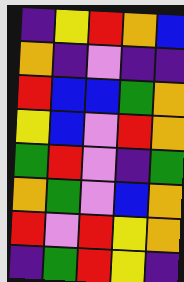[["indigo", "yellow", "red", "orange", "blue"], ["orange", "indigo", "violet", "indigo", "indigo"], ["red", "blue", "blue", "green", "orange"], ["yellow", "blue", "violet", "red", "orange"], ["green", "red", "violet", "indigo", "green"], ["orange", "green", "violet", "blue", "orange"], ["red", "violet", "red", "yellow", "orange"], ["indigo", "green", "red", "yellow", "indigo"]]